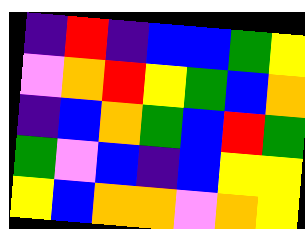[["indigo", "red", "indigo", "blue", "blue", "green", "yellow"], ["violet", "orange", "red", "yellow", "green", "blue", "orange"], ["indigo", "blue", "orange", "green", "blue", "red", "green"], ["green", "violet", "blue", "indigo", "blue", "yellow", "yellow"], ["yellow", "blue", "orange", "orange", "violet", "orange", "yellow"]]